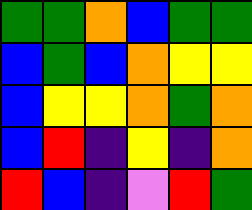[["green", "green", "orange", "blue", "green", "green"], ["blue", "green", "blue", "orange", "yellow", "yellow"], ["blue", "yellow", "yellow", "orange", "green", "orange"], ["blue", "red", "indigo", "yellow", "indigo", "orange"], ["red", "blue", "indigo", "violet", "red", "green"]]